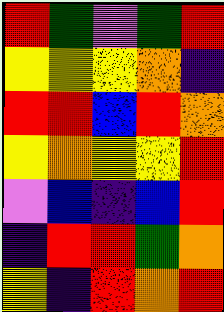[["red", "green", "violet", "green", "red"], ["yellow", "yellow", "yellow", "orange", "indigo"], ["red", "red", "blue", "red", "orange"], ["yellow", "orange", "yellow", "yellow", "red"], ["violet", "blue", "indigo", "blue", "red"], ["indigo", "red", "red", "green", "orange"], ["yellow", "indigo", "red", "orange", "red"]]